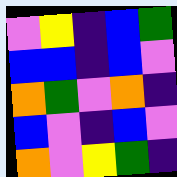[["violet", "yellow", "indigo", "blue", "green"], ["blue", "blue", "indigo", "blue", "violet"], ["orange", "green", "violet", "orange", "indigo"], ["blue", "violet", "indigo", "blue", "violet"], ["orange", "violet", "yellow", "green", "indigo"]]